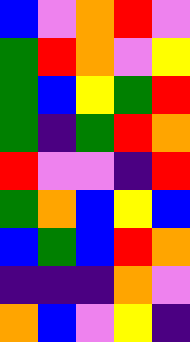[["blue", "violet", "orange", "red", "violet"], ["green", "red", "orange", "violet", "yellow"], ["green", "blue", "yellow", "green", "red"], ["green", "indigo", "green", "red", "orange"], ["red", "violet", "violet", "indigo", "red"], ["green", "orange", "blue", "yellow", "blue"], ["blue", "green", "blue", "red", "orange"], ["indigo", "indigo", "indigo", "orange", "violet"], ["orange", "blue", "violet", "yellow", "indigo"]]